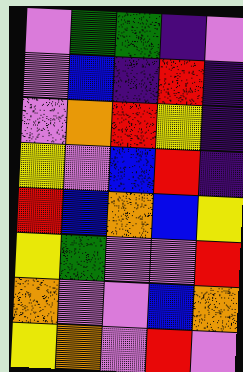[["violet", "green", "green", "indigo", "violet"], ["violet", "blue", "indigo", "red", "indigo"], ["violet", "orange", "red", "yellow", "indigo"], ["yellow", "violet", "blue", "red", "indigo"], ["red", "blue", "orange", "blue", "yellow"], ["yellow", "green", "violet", "violet", "red"], ["orange", "violet", "violet", "blue", "orange"], ["yellow", "orange", "violet", "red", "violet"]]